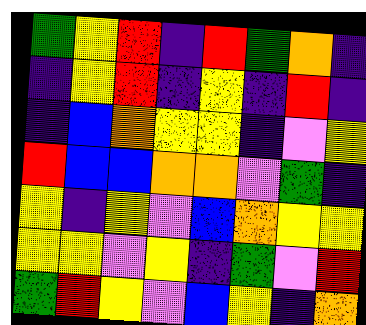[["green", "yellow", "red", "indigo", "red", "green", "orange", "indigo"], ["indigo", "yellow", "red", "indigo", "yellow", "indigo", "red", "indigo"], ["indigo", "blue", "orange", "yellow", "yellow", "indigo", "violet", "yellow"], ["red", "blue", "blue", "orange", "orange", "violet", "green", "indigo"], ["yellow", "indigo", "yellow", "violet", "blue", "orange", "yellow", "yellow"], ["yellow", "yellow", "violet", "yellow", "indigo", "green", "violet", "red"], ["green", "red", "yellow", "violet", "blue", "yellow", "indigo", "orange"]]